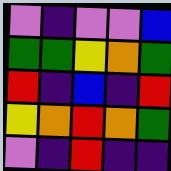[["violet", "indigo", "violet", "violet", "blue"], ["green", "green", "yellow", "orange", "green"], ["red", "indigo", "blue", "indigo", "red"], ["yellow", "orange", "red", "orange", "green"], ["violet", "indigo", "red", "indigo", "indigo"]]